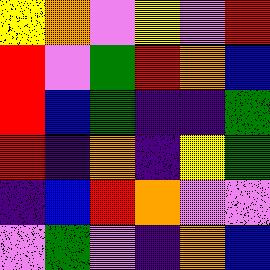[["yellow", "orange", "violet", "yellow", "violet", "red"], ["red", "violet", "green", "red", "orange", "blue"], ["red", "blue", "green", "indigo", "indigo", "green"], ["red", "indigo", "orange", "indigo", "yellow", "green"], ["indigo", "blue", "red", "orange", "violet", "violet"], ["violet", "green", "violet", "indigo", "orange", "blue"]]